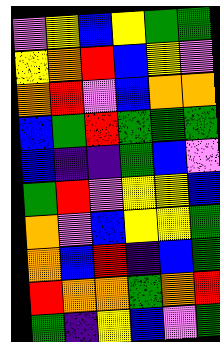[["violet", "yellow", "blue", "yellow", "green", "green"], ["yellow", "orange", "red", "blue", "yellow", "violet"], ["orange", "red", "violet", "blue", "orange", "orange"], ["blue", "green", "red", "green", "green", "green"], ["blue", "indigo", "indigo", "green", "blue", "violet"], ["green", "red", "violet", "yellow", "yellow", "blue"], ["orange", "violet", "blue", "yellow", "yellow", "green"], ["orange", "blue", "red", "indigo", "blue", "green"], ["red", "orange", "orange", "green", "orange", "red"], ["green", "indigo", "yellow", "blue", "violet", "green"]]